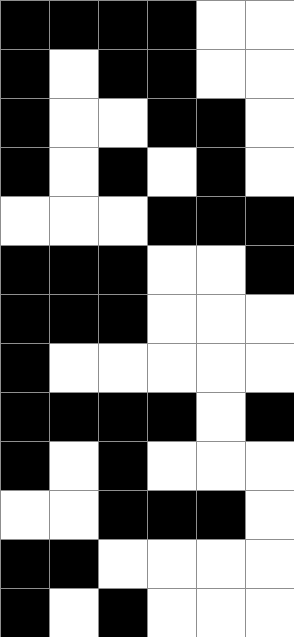[["black", "black", "black", "black", "white", "white"], ["black", "white", "black", "black", "white", "white"], ["black", "white", "white", "black", "black", "white"], ["black", "white", "black", "white", "black", "white"], ["white", "white", "white", "black", "black", "black"], ["black", "black", "black", "white", "white", "black"], ["black", "black", "black", "white", "white", "white"], ["black", "white", "white", "white", "white", "white"], ["black", "black", "black", "black", "white", "black"], ["black", "white", "black", "white", "white", "white"], ["white", "white", "black", "black", "black", "white"], ["black", "black", "white", "white", "white", "white"], ["black", "white", "black", "white", "white", "white"]]